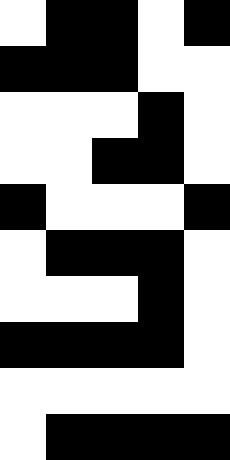[["white", "black", "black", "white", "black"], ["black", "black", "black", "white", "white"], ["white", "white", "white", "black", "white"], ["white", "white", "black", "black", "white"], ["black", "white", "white", "white", "black"], ["white", "black", "black", "black", "white"], ["white", "white", "white", "black", "white"], ["black", "black", "black", "black", "white"], ["white", "white", "white", "white", "white"], ["white", "black", "black", "black", "black"]]